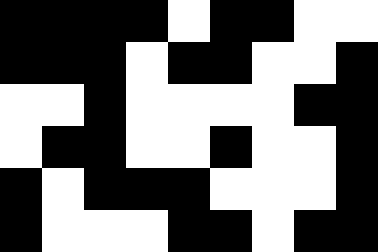[["black", "black", "black", "black", "white", "black", "black", "white", "white"], ["black", "black", "black", "white", "black", "black", "white", "white", "black"], ["white", "white", "black", "white", "white", "white", "white", "black", "black"], ["white", "black", "black", "white", "white", "black", "white", "white", "black"], ["black", "white", "black", "black", "black", "white", "white", "white", "black"], ["black", "white", "white", "white", "black", "black", "white", "black", "black"]]